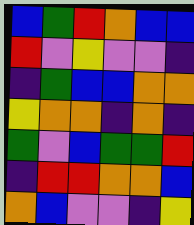[["blue", "green", "red", "orange", "blue", "blue"], ["red", "violet", "yellow", "violet", "violet", "indigo"], ["indigo", "green", "blue", "blue", "orange", "orange"], ["yellow", "orange", "orange", "indigo", "orange", "indigo"], ["green", "violet", "blue", "green", "green", "red"], ["indigo", "red", "red", "orange", "orange", "blue"], ["orange", "blue", "violet", "violet", "indigo", "yellow"]]